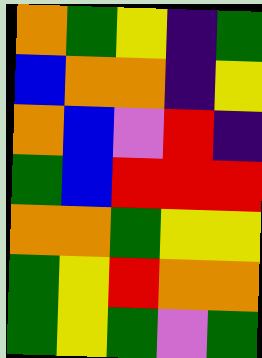[["orange", "green", "yellow", "indigo", "green"], ["blue", "orange", "orange", "indigo", "yellow"], ["orange", "blue", "violet", "red", "indigo"], ["green", "blue", "red", "red", "red"], ["orange", "orange", "green", "yellow", "yellow"], ["green", "yellow", "red", "orange", "orange"], ["green", "yellow", "green", "violet", "green"]]